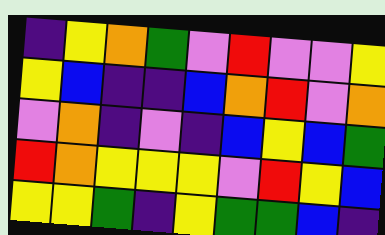[["indigo", "yellow", "orange", "green", "violet", "red", "violet", "violet", "yellow"], ["yellow", "blue", "indigo", "indigo", "blue", "orange", "red", "violet", "orange"], ["violet", "orange", "indigo", "violet", "indigo", "blue", "yellow", "blue", "green"], ["red", "orange", "yellow", "yellow", "yellow", "violet", "red", "yellow", "blue"], ["yellow", "yellow", "green", "indigo", "yellow", "green", "green", "blue", "indigo"]]